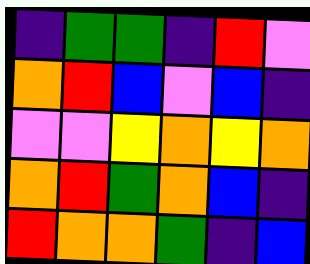[["indigo", "green", "green", "indigo", "red", "violet"], ["orange", "red", "blue", "violet", "blue", "indigo"], ["violet", "violet", "yellow", "orange", "yellow", "orange"], ["orange", "red", "green", "orange", "blue", "indigo"], ["red", "orange", "orange", "green", "indigo", "blue"]]